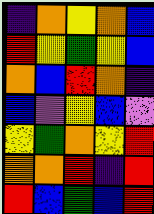[["indigo", "orange", "yellow", "orange", "blue"], ["red", "yellow", "green", "yellow", "blue"], ["orange", "blue", "red", "orange", "indigo"], ["blue", "violet", "yellow", "blue", "violet"], ["yellow", "green", "orange", "yellow", "red"], ["orange", "orange", "red", "indigo", "red"], ["red", "blue", "green", "blue", "red"]]